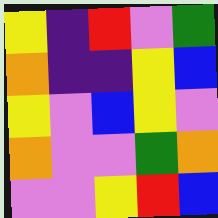[["yellow", "indigo", "red", "violet", "green"], ["orange", "indigo", "indigo", "yellow", "blue"], ["yellow", "violet", "blue", "yellow", "violet"], ["orange", "violet", "violet", "green", "orange"], ["violet", "violet", "yellow", "red", "blue"]]